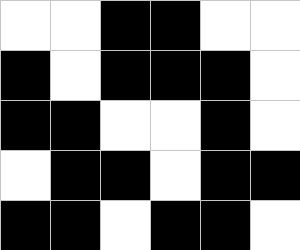[["white", "white", "black", "black", "white", "white"], ["black", "white", "black", "black", "black", "white"], ["black", "black", "white", "white", "black", "white"], ["white", "black", "black", "white", "black", "black"], ["black", "black", "white", "black", "black", "white"]]